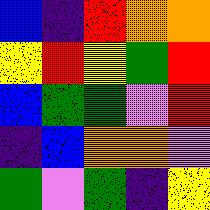[["blue", "indigo", "red", "orange", "orange"], ["yellow", "red", "yellow", "green", "red"], ["blue", "green", "green", "violet", "red"], ["indigo", "blue", "orange", "orange", "violet"], ["green", "violet", "green", "indigo", "yellow"]]